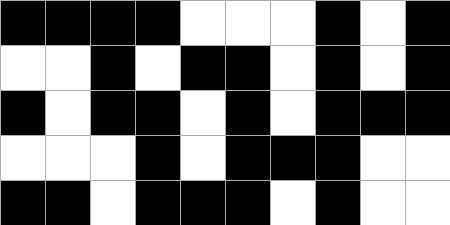[["black", "black", "black", "black", "white", "white", "white", "black", "white", "black"], ["white", "white", "black", "white", "black", "black", "white", "black", "white", "black"], ["black", "white", "black", "black", "white", "black", "white", "black", "black", "black"], ["white", "white", "white", "black", "white", "black", "black", "black", "white", "white"], ["black", "black", "white", "black", "black", "black", "white", "black", "white", "white"]]